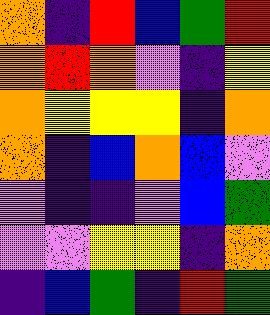[["orange", "indigo", "red", "blue", "green", "red"], ["orange", "red", "orange", "violet", "indigo", "yellow"], ["orange", "yellow", "yellow", "yellow", "indigo", "orange"], ["orange", "indigo", "blue", "orange", "blue", "violet"], ["violet", "indigo", "indigo", "violet", "blue", "green"], ["violet", "violet", "yellow", "yellow", "indigo", "orange"], ["indigo", "blue", "green", "indigo", "red", "green"]]